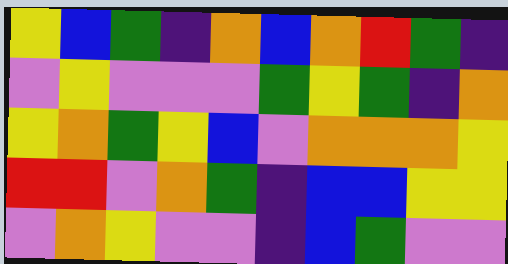[["yellow", "blue", "green", "indigo", "orange", "blue", "orange", "red", "green", "indigo"], ["violet", "yellow", "violet", "violet", "violet", "green", "yellow", "green", "indigo", "orange"], ["yellow", "orange", "green", "yellow", "blue", "violet", "orange", "orange", "orange", "yellow"], ["red", "red", "violet", "orange", "green", "indigo", "blue", "blue", "yellow", "yellow"], ["violet", "orange", "yellow", "violet", "violet", "indigo", "blue", "green", "violet", "violet"]]